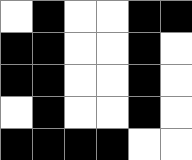[["white", "black", "white", "white", "black", "black"], ["black", "black", "white", "white", "black", "white"], ["black", "black", "white", "white", "black", "white"], ["white", "black", "white", "white", "black", "white"], ["black", "black", "black", "black", "white", "white"]]